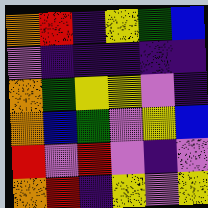[["orange", "red", "indigo", "yellow", "green", "blue"], ["violet", "indigo", "indigo", "indigo", "indigo", "indigo"], ["orange", "green", "yellow", "yellow", "violet", "indigo"], ["orange", "blue", "green", "violet", "yellow", "blue"], ["red", "violet", "red", "violet", "indigo", "violet"], ["orange", "red", "indigo", "yellow", "violet", "yellow"]]